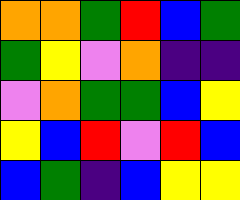[["orange", "orange", "green", "red", "blue", "green"], ["green", "yellow", "violet", "orange", "indigo", "indigo"], ["violet", "orange", "green", "green", "blue", "yellow"], ["yellow", "blue", "red", "violet", "red", "blue"], ["blue", "green", "indigo", "blue", "yellow", "yellow"]]